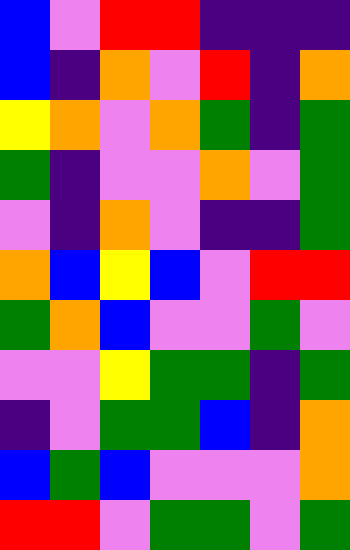[["blue", "violet", "red", "red", "indigo", "indigo", "indigo"], ["blue", "indigo", "orange", "violet", "red", "indigo", "orange"], ["yellow", "orange", "violet", "orange", "green", "indigo", "green"], ["green", "indigo", "violet", "violet", "orange", "violet", "green"], ["violet", "indigo", "orange", "violet", "indigo", "indigo", "green"], ["orange", "blue", "yellow", "blue", "violet", "red", "red"], ["green", "orange", "blue", "violet", "violet", "green", "violet"], ["violet", "violet", "yellow", "green", "green", "indigo", "green"], ["indigo", "violet", "green", "green", "blue", "indigo", "orange"], ["blue", "green", "blue", "violet", "violet", "violet", "orange"], ["red", "red", "violet", "green", "green", "violet", "green"]]